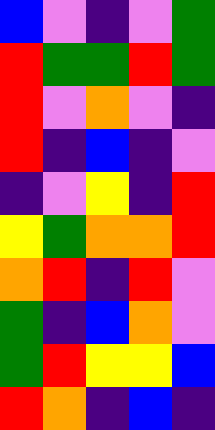[["blue", "violet", "indigo", "violet", "green"], ["red", "green", "green", "red", "green"], ["red", "violet", "orange", "violet", "indigo"], ["red", "indigo", "blue", "indigo", "violet"], ["indigo", "violet", "yellow", "indigo", "red"], ["yellow", "green", "orange", "orange", "red"], ["orange", "red", "indigo", "red", "violet"], ["green", "indigo", "blue", "orange", "violet"], ["green", "red", "yellow", "yellow", "blue"], ["red", "orange", "indigo", "blue", "indigo"]]